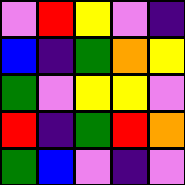[["violet", "red", "yellow", "violet", "indigo"], ["blue", "indigo", "green", "orange", "yellow"], ["green", "violet", "yellow", "yellow", "violet"], ["red", "indigo", "green", "red", "orange"], ["green", "blue", "violet", "indigo", "violet"]]